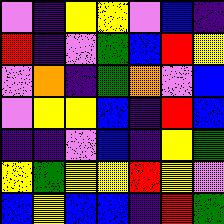[["violet", "indigo", "yellow", "yellow", "violet", "blue", "indigo"], ["red", "indigo", "violet", "green", "blue", "red", "yellow"], ["violet", "orange", "indigo", "green", "orange", "violet", "blue"], ["violet", "yellow", "yellow", "blue", "indigo", "red", "blue"], ["indigo", "indigo", "violet", "blue", "indigo", "yellow", "green"], ["yellow", "green", "yellow", "yellow", "red", "yellow", "violet"], ["blue", "yellow", "blue", "blue", "indigo", "red", "green"]]